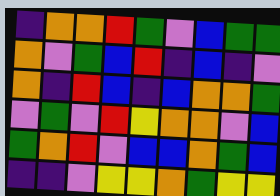[["indigo", "orange", "orange", "red", "green", "violet", "blue", "green", "green"], ["orange", "violet", "green", "blue", "red", "indigo", "blue", "indigo", "violet"], ["orange", "indigo", "red", "blue", "indigo", "blue", "orange", "orange", "green"], ["violet", "green", "violet", "red", "yellow", "orange", "orange", "violet", "blue"], ["green", "orange", "red", "violet", "blue", "blue", "orange", "green", "blue"], ["indigo", "indigo", "violet", "yellow", "yellow", "orange", "green", "yellow", "yellow"]]